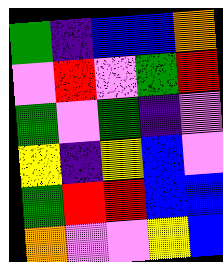[["green", "indigo", "blue", "blue", "orange"], ["violet", "red", "violet", "green", "red"], ["green", "violet", "green", "indigo", "violet"], ["yellow", "indigo", "yellow", "blue", "violet"], ["green", "red", "red", "blue", "blue"], ["orange", "violet", "violet", "yellow", "blue"]]